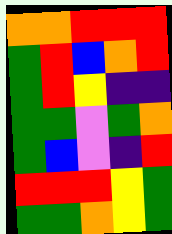[["orange", "orange", "red", "red", "red"], ["green", "red", "blue", "orange", "red"], ["green", "red", "yellow", "indigo", "indigo"], ["green", "green", "violet", "green", "orange"], ["green", "blue", "violet", "indigo", "red"], ["red", "red", "red", "yellow", "green"], ["green", "green", "orange", "yellow", "green"]]